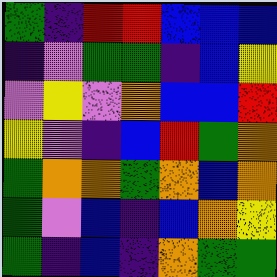[["green", "indigo", "red", "red", "blue", "blue", "blue"], ["indigo", "violet", "green", "green", "indigo", "blue", "yellow"], ["violet", "yellow", "violet", "orange", "blue", "blue", "red"], ["yellow", "violet", "indigo", "blue", "red", "green", "orange"], ["green", "orange", "orange", "green", "orange", "blue", "orange"], ["green", "violet", "blue", "indigo", "blue", "orange", "yellow"], ["green", "indigo", "blue", "indigo", "orange", "green", "green"]]